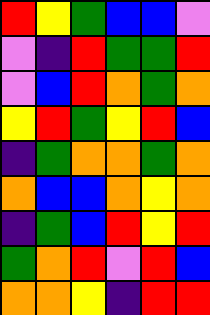[["red", "yellow", "green", "blue", "blue", "violet"], ["violet", "indigo", "red", "green", "green", "red"], ["violet", "blue", "red", "orange", "green", "orange"], ["yellow", "red", "green", "yellow", "red", "blue"], ["indigo", "green", "orange", "orange", "green", "orange"], ["orange", "blue", "blue", "orange", "yellow", "orange"], ["indigo", "green", "blue", "red", "yellow", "red"], ["green", "orange", "red", "violet", "red", "blue"], ["orange", "orange", "yellow", "indigo", "red", "red"]]